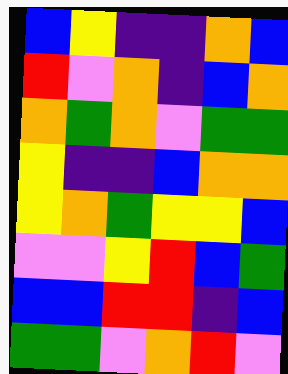[["blue", "yellow", "indigo", "indigo", "orange", "blue"], ["red", "violet", "orange", "indigo", "blue", "orange"], ["orange", "green", "orange", "violet", "green", "green"], ["yellow", "indigo", "indigo", "blue", "orange", "orange"], ["yellow", "orange", "green", "yellow", "yellow", "blue"], ["violet", "violet", "yellow", "red", "blue", "green"], ["blue", "blue", "red", "red", "indigo", "blue"], ["green", "green", "violet", "orange", "red", "violet"]]